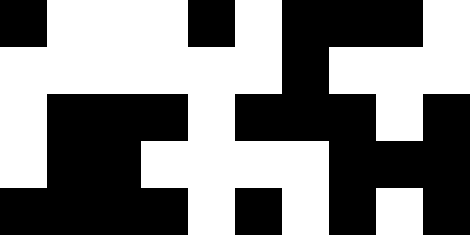[["black", "white", "white", "white", "black", "white", "black", "black", "black", "white"], ["white", "white", "white", "white", "white", "white", "black", "white", "white", "white"], ["white", "black", "black", "black", "white", "black", "black", "black", "white", "black"], ["white", "black", "black", "white", "white", "white", "white", "black", "black", "black"], ["black", "black", "black", "black", "white", "black", "white", "black", "white", "black"]]